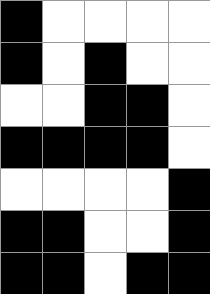[["black", "white", "white", "white", "white"], ["black", "white", "black", "white", "white"], ["white", "white", "black", "black", "white"], ["black", "black", "black", "black", "white"], ["white", "white", "white", "white", "black"], ["black", "black", "white", "white", "black"], ["black", "black", "white", "black", "black"]]